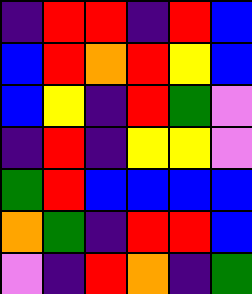[["indigo", "red", "red", "indigo", "red", "blue"], ["blue", "red", "orange", "red", "yellow", "blue"], ["blue", "yellow", "indigo", "red", "green", "violet"], ["indigo", "red", "indigo", "yellow", "yellow", "violet"], ["green", "red", "blue", "blue", "blue", "blue"], ["orange", "green", "indigo", "red", "red", "blue"], ["violet", "indigo", "red", "orange", "indigo", "green"]]